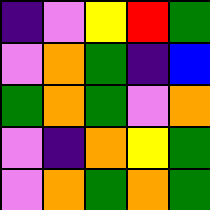[["indigo", "violet", "yellow", "red", "green"], ["violet", "orange", "green", "indigo", "blue"], ["green", "orange", "green", "violet", "orange"], ["violet", "indigo", "orange", "yellow", "green"], ["violet", "orange", "green", "orange", "green"]]